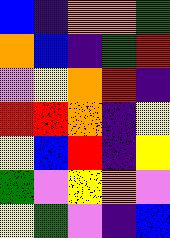[["blue", "indigo", "orange", "orange", "green"], ["orange", "blue", "indigo", "green", "red"], ["violet", "yellow", "orange", "red", "indigo"], ["red", "red", "orange", "indigo", "yellow"], ["yellow", "blue", "red", "indigo", "yellow"], ["green", "violet", "yellow", "orange", "violet"], ["yellow", "green", "violet", "indigo", "blue"]]